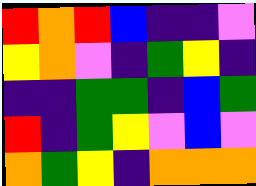[["red", "orange", "red", "blue", "indigo", "indigo", "violet"], ["yellow", "orange", "violet", "indigo", "green", "yellow", "indigo"], ["indigo", "indigo", "green", "green", "indigo", "blue", "green"], ["red", "indigo", "green", "yellow", "violet", "blue", "violet"], ["orange", "green", "yellow", "indigo", "orange", "orange", "orange"]]